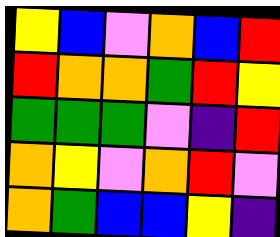[["yellow", "blue", "violet", "orange", "blue", "red"], ["red", "orange", "orange", "green", "red", "yellow"], ["green", "green", "green", "violet", "indigo", "red"], ["orange", "yellow", "violet", "orange", "red", "violet"], ["orange", "green", "blue", "blue", "yellow", "indigo"]]